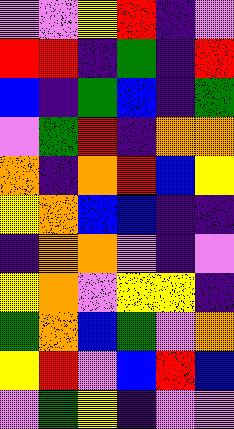[["violet", "violet", "yellow", "red", "indigo", "violet"], ["red", "red", "indigo", "green", "indigo", "red"], ["blue", "indigo", "green", "blue", "indigo", "green"], ["violet", "green", "red", "indigo", "orange", "orange"], ["orange", "indigo", "orange", "red", "blue", "yellow"], ["yellow", "orange", "blue", "blue", "indigo", "indigo"], ["indigo", "orange", "orange", "violet", "indigo", "violet"], ["yellow", "orange", "violet", "yellow", "yellow", "indigo"], ["green", "orange", "blue", "green", "violet", "orange"], ["yellow", "red", "violet", "blue", "red", "blue"], ["violet", "green", "yellow", "indigo", "violet", "violet"]]